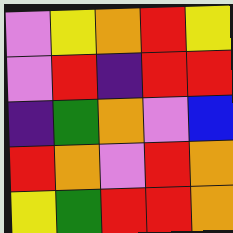[["violet", "yellow", "orange", "red", "yellow"], ["violet", "red", "indigo", "red", "red"], ["indigo", "green", "orange", "violet", "blue"], ["red", "orange", "violet", "red", "orange"], ["yellow", "green", "red", "red", "orange"]]